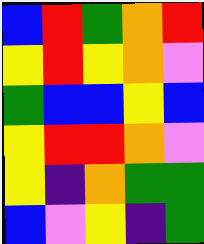[["blue", "red", "green", "orange", "red"], ["yellow", "red", "yellow", "orange", "violet"], ["green", "blue", "blue", "yellow", "blue"], ["yellow", "red", "red", "orange", "violet"], ["yellow", "indigo", "orange", "green", "green"], ["blue", "violet", "yellow", "indigo", "green"]]